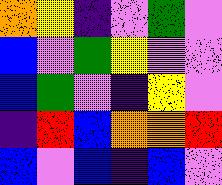[["orange", "yellow", "indigo", "violet", "green", "violet"], ["blue", "violet", "green", "yellow", "violet", "violet"], ["blue", "green", "violet", "indigo", "yellow", "violet"], ["indigo", "red", "blue", "orange", "orange", "red"], ["blue", "violet", "blue", "indigo", "blue", "violet"]]